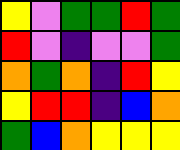[["yellow", "violet", "green", "green", "red", "green"], ["red", "violet", "indigo", "violet", "violet", "green"], ["orange", "green", "orange", "indigo", "red", "yellow"], ["yellow", "red", "red", "indigo", "blue", "orange"], ["green", "blue", "orange", "yellow", "yellow", "yellow"]]